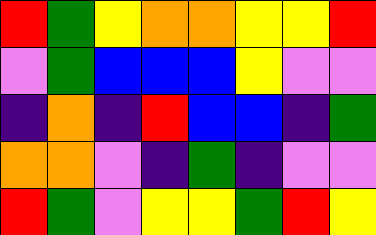[["red", "green", "yellow", "orange", "orange", "yellow", "yellow", "red"], ["violet", "green", "blue", "blue", "blue", "yellow", "violet", "violet"], ["indigo", "orange", "indigo", "red", "blue", "blue", "indigo", "green"], ["orange", "orange", "violet", "indigo", "green", "indigo", "violet", "violet"], ["red", "green", "violet", "yellow", "yellow", "green", "red", "yellow"]]